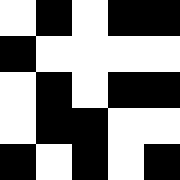[["white", "black", "white", "black", "black"], ["black", "white", "white", "white", "white"], ["white", "black", "white", "black", "black"], ["white", "black", "black", "white", "white"], ["black", "white", "black", "white", "black"]]